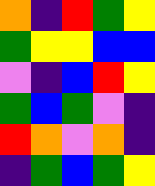[["orange", "indigo", "red", "green", "yellow"], ["green", "yellow", "yellow", "blue", "blue"], ["violet", "indigo", "blue", "red", "yellow"], ["green", "blue", "green", "violet", "indigo"], ["red", "orange", "violet", "orange", "indigo"], ["indigo", "green", "blue", "green", "yellow"]]